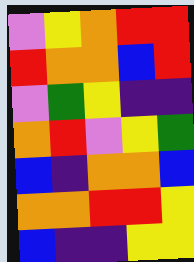[["violet", "yellow", "orange", "red", "red"], ["red", "orange", "orange", "blue", "red"], ["violet", "green", "yellow", "indigo", "indigo"], ["orange", "red", "violet", "yellow", "green"], ["blue", "indigo", "orange", "orange", "blue"], ["orange", "orange", "red", "red", "yellow"], ["blue", "indigo", "indigo", "yellow", "yellow"]]